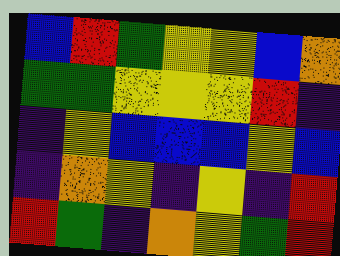[["blue", "red", "green", "yellow", "yellow", "blue", "orange"], ["green", "green", "yellow", "yellow", "yellow", "red", "indigo"], ["indigo", "yellow", "blue", "blue", "blue", "yellow", "blue"], ["indigo", "orange", "yellow", "indigo", "yellow", "indigo", "red"], ["red", "green", "indigo", "orange", "yellow", "green", "red"]]